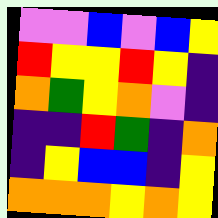[["violet", "violet", "blue", "violet", "blue", "yellow"], ["red", "yellow", "yellow", "red", "yellow", "indigo"], ["orange", "green", "yellow", "orange", "violet", "indigo"], ["indigo", "indigo", "red", "green", "indigo", "orange"], ["indigo", "yellow", "blue", "blue", "indigo", "yellow"], ["orange", "orange", "orange", "yellow", "orange", "yellow"]]